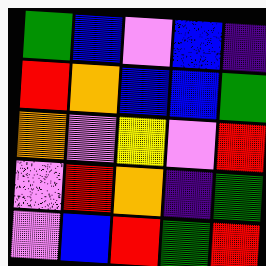[["green", "blue", "violet", "blue", "indigo"], ["red", "orange", "blue", "blue", "green"], ["orange", "violet", "yellow", "violet", "red"], ["violet", "red", "orange", "indigo", "green"], ["violet", "blue", "red", "green", "red"]]